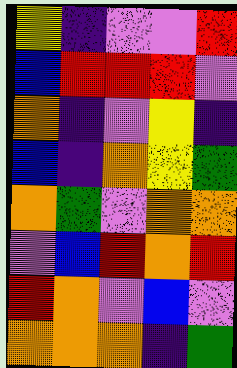[["yellow", "indigo", "violet", "violet", "red"], ["blue", "red", "red", "red", "violet"], ["orange", "indigo", "violet", "yellow", "indigo"], ["blue", "indigo", "orange", "yellow", "green"], ["orange", "green", "violet", "orange", "orange"], ["violet", "blue", "red", "orange", "red"], ["red", "orange", "violet", "blue", "violet"], ["orange", "orange", "orange", "indigo", "green"]]